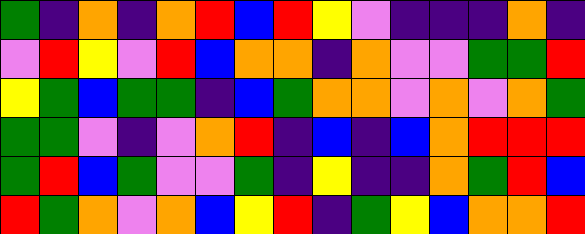[["green", "indigo", "orange", "indigo", "orange", "red", "blue", "red", "yellow", "violet", "indigo", "indigo", "indigo", "orange", "indigo"], ["violet", "red", "yellow", "violet", "red", "blue", "orange", "orange", "indigo", "orange", "violet", "violet", "green", "green", "red"], ["yellow", "green", "blue", "green", "green", "indigo", "blue", "green", "orange", "orange", "violet", "orange", "violet", "orange", "green"], ["green", "green", "violet", "indigo", "violet", "orange", "red", "indigo", "blue", "indigo", "blue", "orange", "red", "red", "red"], ["green", "red", "blue", "green", "violet", "violet", "green", "indigo", "yellow", "indigo", "indigo", "orange", "green", "red", "blue"], ["red", "green", "orange", "violet", "orange", "blue", "yellow", "red", "indigo", "green", "yellow", "blue", "orange", "orange", "red"]]